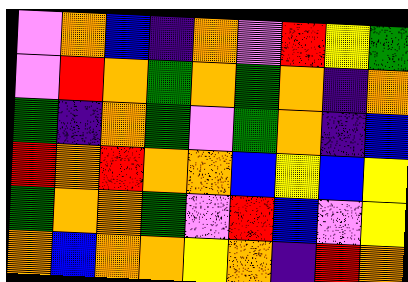[["violet", "orange", "blue", "indigo", "orange", "violet", "red", "yellow", "green"], ["violet", "red", "orange", "green", "orange", "green", "orange", "indigo", "orange"], ["green", "indigo", "orange", "green", "violet", "green", "orange", "indigo", "blue"], ["red", "orange", "red", "orange", "orange", "blue", "yellow", "blue", "yellow"], ["green", "orange", "orange", "green", "violet", "red", "blue", "violet", "yellow"], ["orange", "blue", "orange", "orange", "yellow", "orange", "indigo", "red", "orange"]]